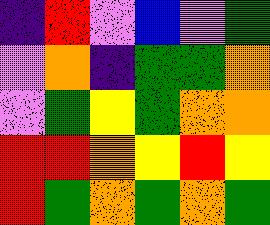[["indigo", "red", "violet", "blue", "violet", "green"], ["violet", "orange", "indigo", "green", "green", "orange"], ["violet", "green", "yellow", "green", "orange", "orange"], ["red", "red", "orange", "yellow", "red", "yellow"], ["red", "green", "orange", "green", "orange", "green"]]